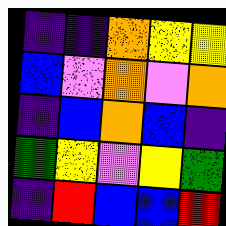[["indigo", "indigo", "orange", "yellow", "yellow"], ["blue", "violet", "orange", "violet", "orange"], ["indigo", "blue", "orange", "blue", "indigo"], ["green", "yellow", "violet", "yellow", "green"], ["indigo", "red", "blue", "blue", "red"]]